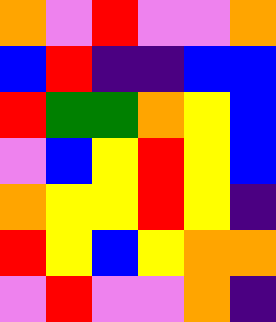[["orange", "violet", "red", "violet", "violet", "orange"], ["blue", "red", "indigo", "indigo", "blue", "blue"], ["red", "green", "green", "orange", "yellow", "blue"], ["violet", "blue", "yellow", "red", "yellow", "blue"], ["orange", "yellow", "yellow", "red", "yellow", "indigo"], ["red", "yellow", "blue", "yellow", "orange", "orange"], ["violet", "red", "violet", "violet", "orange", "indigo"]]